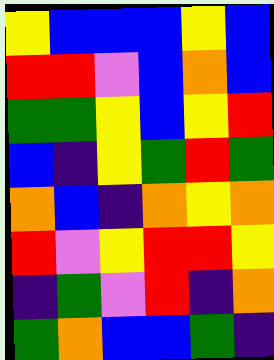[["yellow", "blue", "blue", "blue", "yellow", "blue"], ["red", "red", "violet", "blue", "orange", "blue"], ["green", "green", "yellow", "blue", "yellow", "red"], ["blue", "indigo", "yellow", "green", "red", "green"], ["orange", "blue", "indigo", "orange", "yellow", "orange"], ["red", "violet", "yellow", "red", "red", "yellow"], ["indigo", "green", "violet", "red", "indigo", "orange"], ["green", "orange", "blue", "blue", "green", "indigo"]]